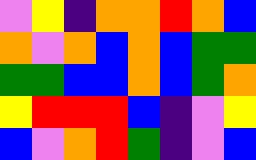[["violet", "yellow", "indigo", "orange", "orange", "red", "orange", "blue"], ["orange", "violet", "orange", "blue", "orange", "blue", "green", "green"], ["green", "green", "blue", "blue", "orange", "blue", "green", "orange"], ["yellow", "red", "red", "red", "blue", "indigo", "violet", "yellow"], ["blue", "violet", "orange", "red", "green", "indigo", "violet", "blue"]]